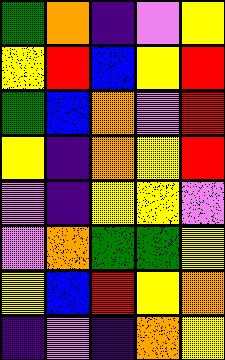[["green", "orange", "indigo", "violet", "yellow"], ["yellow", "red", "blue", "yellow", "red"], ["green", "blue", "orange", "violet", "red"], ["yellow", "indigo", "orange", "yellow", "red"], ["violet", "indigo", "yellow", "yellow", "violet"], ["violet", "orange", "green", "green", "yellow"], ["yellow", "blue", "red", "yellow", "orange"], ["indigo", "violet", "indigo", "orange", "yellow"]]